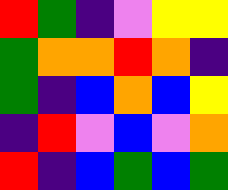[["red", "green", "indigo", "violet", "yellow", "yellow"], ["green", "orange", "orange", "red", "orange", "indigo"], ["green", "indigo", "blue", "orange", "blue", "yellow"], ["indigo", "red", "violet", "blue", "violet", "orange"], ["red", "indigo", "blue", "green", "blue", "green"]]